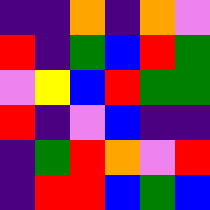[["indigo", "indigo", "orange", "indigo", "orange", "violet"], ["red", "indigo", "green", "blue", "red", "green"], ["violet", "yellow", "blue", "red", "green", "green"], ["red", "indigo", "violet", "blue", "indigo", "indigo"], ["indigo", "green", "red", "orange", "violet", "red"], ["indigo", "red", "red", "blue", "green", "blue"]]